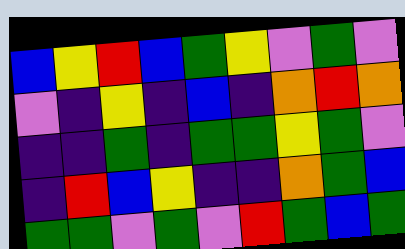[["blue", "yellow", "red", "blue", "green", "yellow", "violet", "green", "violet"], ["violet", "indigo", "yellow", "indigo", "blue", "indigo", "orange", "red", "orange"], ["indigo", "indigo", "green", "indigo", "green", "green", "yellow", "green", "violet"], ["indigo", "red", "blue", "yellow", "indigo", "indigo", "orange", "green", "blue"], ["green", "green", "violet", "green", "violet", "red", "green", "blue", "green"]]